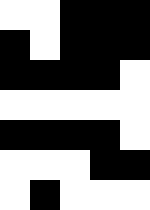[["white", "white", "black", "black", "black"], ["black", "white", "black", "black", "black"], ["black", "black", "black", "black", "white"], ["white", "white", "white", "white", "white"], ["black", "black", "black", "black", "white"], ["white", "white", "white", "black", "black"], ["white", "black", "white", "white", "white"]]